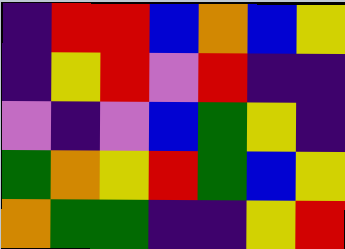[["indigo", "red", "red", "blue", "orange", "blue", "yellow"], ["indigo", "yellow", "red", "violet", "red", "indigo", "indigo"], ["violet", "indigo", "violet", "blue", "green", "yellow", "indigo"], ["green", "orange", "yellow", "red", "green", "blue", "yellow"], ["orange", "green", "green", "indigo", "indigo", "yellow", "red"]]